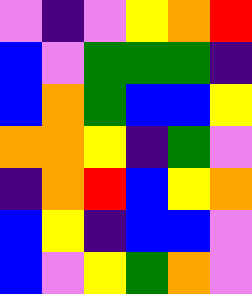[["violet", "indigo", "violet", "yellow", "orange", "red"], ["blue", "violet", "green", "green", "green", "indigo"], ["blue", "orange", "green", "blue", "blue", "yellow"], ["orange", "orange", "yellow", "indigo", "green", "violet"], ["indigo", "orange", "red", "blue", "yellow", "orange"], ["blue", "yellow", "indigo", "blue", "blue", "violet"], ["blue", "violet", "yellow", "green", "orange", "violet"]]